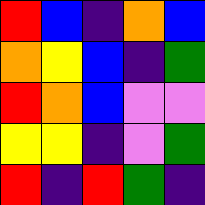[["red", "blue", "indigo", "orange", "blue"], ["orange", "yellow", "blue", "indigo", "green"], ["red", "orange", "blue", "violet", "violet"], ["yellow", "yellow", "indigo", "violet", "green"], ["red", "indigo", "red", "green", "indigo"]]